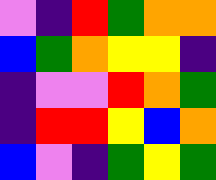[["violet", "indigo", "red", "green", "orange", "orange"], ["blue", "green", "orange", "yellow", "yellow", "indigo"], ["indigo", "violet", "violet", "red", "orange", "green"], ["indigo", "red", "red", "yellow", "blue", "orange"], ["blue", "violet", "indigo", "green", "yellow", "green"]]